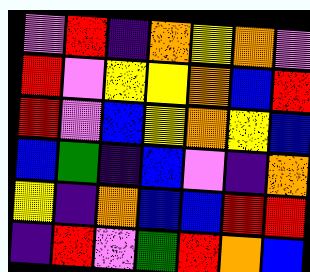[["violet", "red", "indigo", "orange", "yellow", "orange", "violet"], ["red", "violet", "yellow", "yellow", "orange", "blue", "red"], ["red", "violet", "blue", "yellow", "orange", "yellow", "blue"], ["blue", "green", "indigo", "blue", "violet", "indigo", "orange"], ["yellow", "indigo", "orange", "blue", "blue", "red", "red"], ["indigo", "red", "violet", "green", "red", "orange", "blue"]]